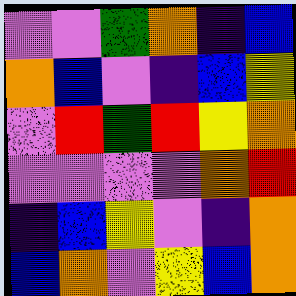[["violet", "violet", "green", "orange", "indigo", "blue"], ["orange", "blue", "violet", "indigo", "blue", "yellow"], ["violet", "red", "green", "red", "yellow", "orange"], ["violet", "violet", "violet", "violet", "orange", "red"], ["indigo", "blue", "yellow", "violet", "indigo", "orange"], ["blue", "orange", "violet", "yellow", "blue", "orange"]]